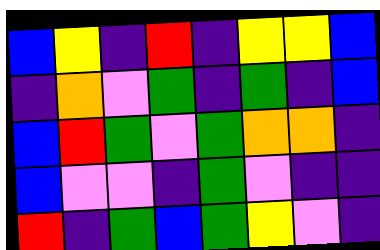[["blue", "yellow", "indigo", "red", "indigo", "yellow", "yellow", "blue"], ["indigo", "orange", "violet", "green", "indigo", "green", "indigo", "blue"], ["blue", "red", "green", "violet", "green", "orange", "orange", "indigo"], ["blue", "violet", "violet", "indigo", "green", "violet", "indigo", "indigo"], ["red", "indigo", "green", "blue", "green", "yellow", "violet", "indigo"]]